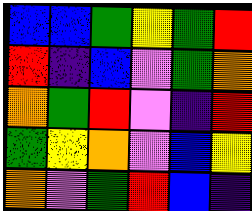[["blue", "blue", "green", "yellow", "green", "red"], ["red", "indigo", "blue", "violet", "green", "orange"], ["orange", "green", "red", "violet", "indigo", "red"], ["green", "yellow", "orange", "violet", "blue", "yellow"], ["orange", "violet", "green", "red", "blue", "indigo"]]